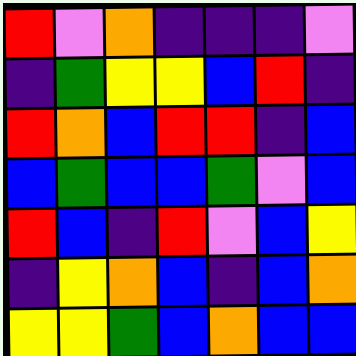[["red", "violet", "orange", "indigo", "indigo", "indigo", "violet"], ["indigo", "green", "yellow", "yellow", "blue", "red", "indigo"], ["red", "orange", "blue", "red", "red", "indigo", "blue"], ["blue", "green", "blue", "blue", "green", "violet", "blue"], ["red", "blue", "indigo", "red", "violet", "blue", "yellow"], ["indigo", "yellow", "orange", "blue", "indigo", "blue", "orange"], ["yellow", "yellow", "green", "blue", "orange", "blue", "blue"]]